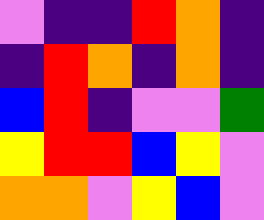[["violet", "indigo", "indigo", "red", "orange", "indigo"], ["indigo", "red", "orange", "indigo", "orange", "indigo"], ["blue", "red", "indigo", "violet", "violet", "green"], ["yellow", "red", "red", "blue", "yellow", "violet"], ["orange", "orange", "violet", "yellow", "blue", "violet"]]